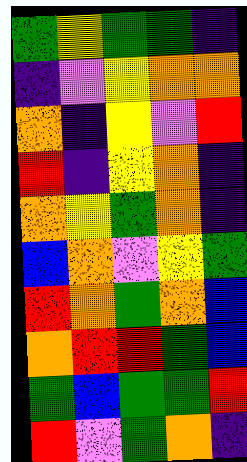[["green", "yellow", "green", "green", "indigo"], ["indigo", "violet", "yellow", "orange", "orange"], ["orange", "indigo", "yellow", "violet", "red"], ["red", "indigo", "yellow", "orange", "indigo"], ["orange", "yellow", "green", "orange", "indigo"], ["blue", "orange", "violet", "yellow", "green"], ["red", "orange", "green", "orange", "blue"], ["orange", "red", "red", "green", "blue"], ["green", "blue", "green", "green", "red"], ["red", "violet", "green", "orange", "indigo"]]